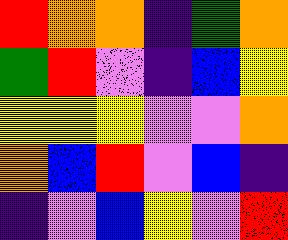[["red", "orange", "orange", "indigo", "green", "orange"], ["green", "red", "violet", "indigo", "blue", "yellow"], ["yellow", "yellow", "yellow", "violet", "violet", "orange"], ["orange", "blue", "red", "violet", "blue", "indigo"], ["indigo", "violet", "blue", "yellow", "violet", "red"]]